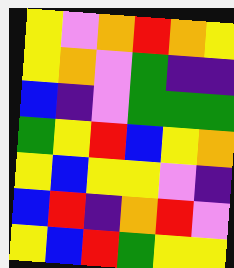[["yellow", "violet", "orange", "red", "orange", "yellow"], ["yellow", "orange", "violet", "green", "indigo", "indigo"], ["blue", "indigo", "violet", "green", "green", "green"], ["green", "yellow", "red", "blue", "yellow", "orange"], ["yellow", "blue", "yellow", "yellow", "violet", "indigo"], ["blue", "red", "indigo", "orange", "red", "violet"], ["yellow", "blue", "red", "green", "yellow", "yellow"]]